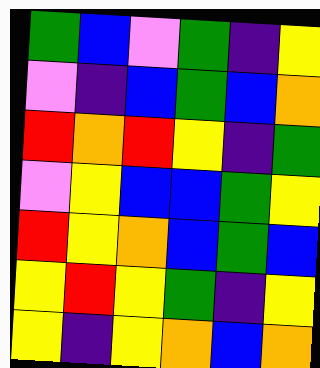[["green", "blue", "violet", "green", "indigo", "yellow"], ["violet", "indigo", "blue", "green", "blue", "orange"], ["red", "orange", "red", "yellow", "indigo", "green"], ["violet", "yellow", "blue", "blue", "green", "yellow"], ["red", "yellow", "orange", "blue", "green", "blue"], ["yellow", "red", "yellow", "green", "indigo", "yellow"], ["yellow", "indigo", "yellow", "orange", "blue", "orange"]]